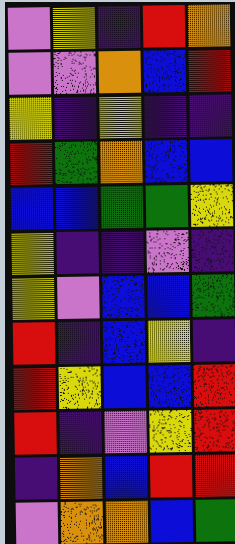[["violet", "yellow", "indigo", "red", "orange"], ["violet", "violet", "orange", "blue", "red"], ["yellow", "indigo", "yellow", "indigo", "indigo"], ["red", "green", "orange", "blue", "blue"], ["blue", "blue", "green", "green", "yellow"], ["yellow", "indigo", "indigo", "violet", "indigo"], ["yellow", "violet", "blue", "blue", "green"], ["red", "indigo", "blue", "yellow", "indigo"], ["red", "yellow", "blue", "blue", "red"], ["red", "indigo", "violet", "yellow", "red"], ["indigo", "orange", "blue", "red", "red"], ["violet", "orange", "orange", "blue", "green"]]